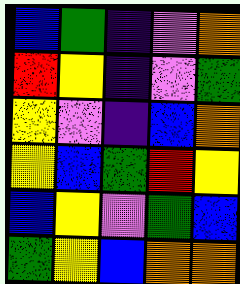[["blue", "green", "indigo", "violet", "orange"], ["red", "yellow", "indigo", "violet", "green"], ["yellow", "violet", "indigo", "blue", "orange"], ["yellow", "blue", "green", "red", "yellow"], ["blue", "yellow", "violet", "green", "blue"], ["green", "yellow", "blue", "orange", "orange"]]